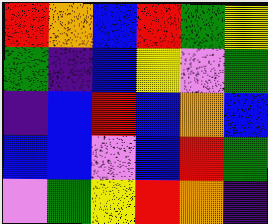[["red", "orange", "blue", "red", "green", "yellow"], ["green", "indigo", "blue", "yellow", "violet", "green"], ["indigo", "blue", "red", "blue", "orange", "blue"], ["blue", "blue", "violet", "blue", "red", "green"], ["violet", "green", "yellow", "red", "orange", "indigo"]]